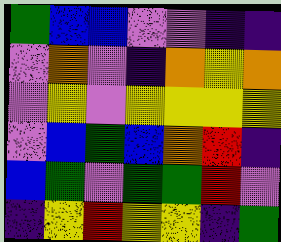[["green", "blue", "blue", "violet", "violet", "indigo", "indigo"], ["violet", "orange", "violet", "indigo", "orange", "yellow", "orange"], ["violet", "yellow", "violet", "yellow", "yellow", "yellow", "yellow"], ["violet", "blue", "green", "blue", "orange", "red", "indigo"], ["blue", "green", "violet", "green", "green", "red", "violet"], ["indigo", "yellow", "red", "yellow", "yellow", "indigo", "green"]]